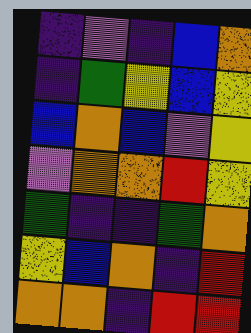[["indigo", "violet", "indigo", "blue", "orange"], ["indigo", "green", "yellow", "blue", "yellow"], ["blue", "orange", "blue", "violet", "yellow"], ["violet", "orange", "orange", "red", "yellow"], ["green", "indigo", "indigo", "green", "orange"], ["yellow", "blue", "orange", "indigo", "red"], ["orange", "orange", "indigo", "red", "red"]]